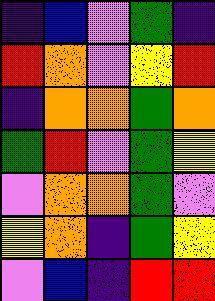[["indigo", "blue", "violet", "green", "indigo"], ["red", "orange", "violet", "yellow", "red"], ["indigo", "orange", "orange", "green", "orange"], ["green", "red", "violet", "green", "yellow"], ["violet", "orange", "orange", "green", "violet"], ["yellow", "orange", "indigo", "green", "yellow"], ["violet", "blue", "indigo", "red", "red"]]